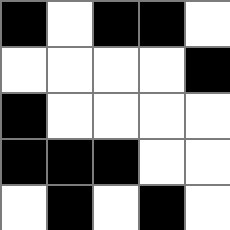[["black", "white", "black", "black", "white"], ["white", "white", "white", "white", "black"], ["black", "white", "white", "white", "white"], ["black", "black", "black", "white", "white"], ["white", "black", "white", "black", "white"]]